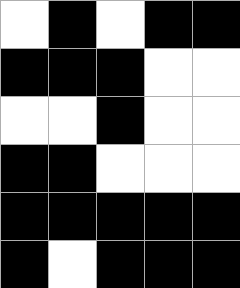[["white", "black", "white", "black", "black"], ["black", "black", "black", "white", "white"], ["white", "white", "black", "white", "white"], ["black", "black", "white", "white", "white"], ["black", "black", "black", "black", "black"], ["black", "white", "black", "black", "black"]]